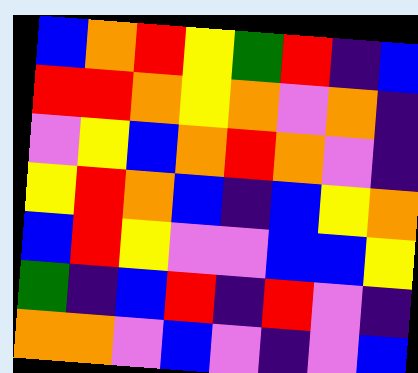[["blue", "orange", "red", "yellow", "green", "red", "indigo", "blue"], ["red", "red", "orange", "yellow", "orange", "violet", "orange", "indigo"], ["violet", "yellow", "blue", "orange", "red", "orange", "violet", "indigo"], ["yellow", "red", "orange", "blue", "indigo", "blue", "yellow", "orange"], ["blue", "red", "yellow", "violet", "violet", "blue", "blue", "yellow"], ["green", "indigo", "blue", "red", "indigo", "red", "violet", "indigo"], ["orange", "orange", "violet", "blue", "violet", "indigo", "violet", "blue"]]